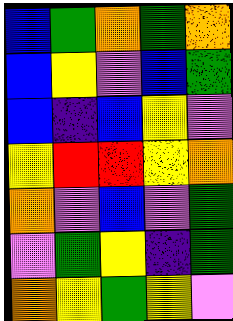[["blue", "green", "orange", "green", "orange"], ["blue", "yellow", "violet", "blue", "green"], ["blue", "indigo", "blue", "yellow", "violet"], ["yellow", "red", "red", "yellow", "orange"], ["orange", "violet", "blue", "violet", "green"], ["violet", "green", "yellow", "indigo", "green"], ["orange", "yellow", "green", "yellow", "violet"]]